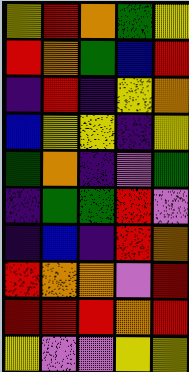[["yellow", "red", "orange", "green", "yellow"], ["red", "orange", "green", "blue", "red"], ["indigo", "red", "indigo", "yellow", "orange"], ["blue", "yellow", "yellow", "indigo", "yellow"], ["green", "orange", "indigo", "violet", "green"], ["indigo", "green", "green", "red", "violet"], ["indigo", "blue", "indigo", "red", "orange"], ["red", "orange", "orange", "violet", "red"], ["red", "red", "red", "orange", "red"], ["yellow", "violet", "violet", "yellow", "yellow"]]